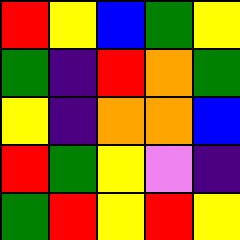[["red", "yellow", "blue", "green", "yellow"], ["green", "indigo", "red", "orange", "green"], ["yellow", "indigo", "orange", "orange", "blue"], ["red", "green", "yellow", "violet", "indigo"], ["green", "red", "yellow", "red", "yellow"]]